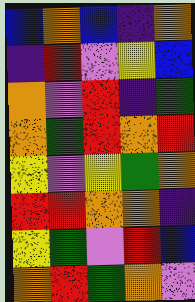[["blue", "orange", "blue", "indigo", "orange"], ["indigo", "red", "violet", "yellow", "blue"], ["orange", "violet", "red", "indigo", "green"], ["orange", "green", "red", "orange", "red"], ["yellow", "violet", "yellow", "green", "orange"], ["red", "red", "orange", "orange", "indigo"], ["yellow", "green", "violet", "red", "blue"], ["orange", "red", "green", "orange", "violet"]]